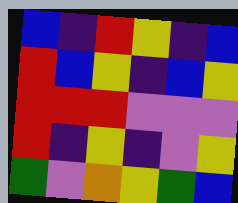[["blue", "indigo", "red", "yellow", "indigo", "blue"], ["red", "blue", "yellow", "indigo", "blue", "yellow"], ["red", "red", "red", "violet", "violet", "violet"], ["red", "indigo", "yellow", "indigo", "violet", "yellow"], ["green", "violet", "orange", "yellow", "green", "blue"]]